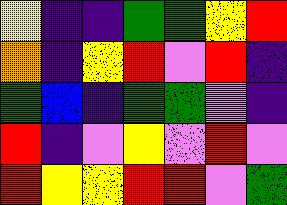[["yellow", "indigo", "indigo", "green", "green", "yellow", "red"], ["orange", "indigo", "yellow", "red", "violet", "red", "indigo"], ["green", "blue", "indigo", "green", "green", "violet", "indigo"], ["red", "indigo", "violet", "yellow", "violet", "red", "violet"], ["red", "yellow", "yellow", "red", "red", "violet", "green"]]